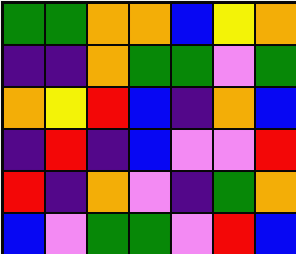[["green", "green", "orange", "orange", "blue", "yellow", "orange"], ["indigo", "indigo", "orange", "green", "green", "violet", "green"], ["orange", "yellow", "red", "blue", "indigo", "orange", "blue"], ["indigo", "red", "indigo", "blue", "violet", "violet", "red"], ["red", "indigo", "orange", "violet", "indigo", "green", "orange"], ["blue", "violet", "green", "green", "violet", "red", "blue"]]